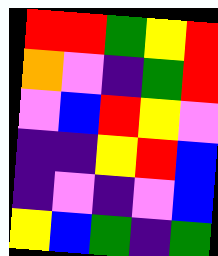[["red", "red", "green", "yellow", "red"], ["orange", "violet", "indigo", "green", "red"], ["violet", "blue", "red", "yellow", "violet"], ["indigo", "indigo", "yellow", "red", "blue"], ["indigo", "violet", "indigo", "violet", "blue"], ["yellow", "blue", "green", "indigo", "green"]]